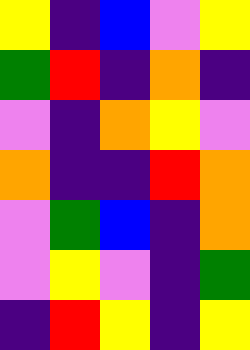[["yellow", "indigo", "blue", "violet", "yellow"], ["green", "red", "indigo", "orange", "indigo"], ["violet", "indigo", "orange", "yellow", "violet"], ["orange", "indigo", "indigo", "red", "orange"], ["violet", "green", "blue", "indigo", "orange"], ["violet", "yellow", "violet", "indigo", "green"], ["indigo", "red", "yellow", "indigo", "yellow"]]